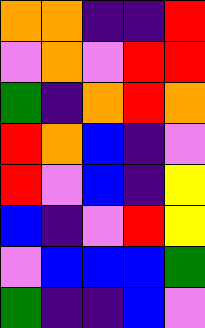[["orange", "orange", "indigo", "indigo", "red"], ["violet", "orange", "violet", "red", "red"], ["green", "indigo", "orange", "red", "orange"], ["red", "orange", "blue", "indigo", "violet"], ["red", "violet", "blue", "indigo", "yellow"], ["blue", "indigo", "violet", "red", "yellow"], ["violet", "blue", "blue", "blue", "green"], ["green", "indigo", "indigo", "blue", "violet"]]